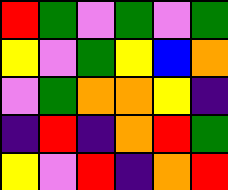[["red", "green", "violet", "green", "violet", "green"], ["yellow", "violet", "green", "yellow", "blue", "orange"], ["violet", "green", "orange", "orange", "yellow", "indigo"], ["indigo", "red", "indigo", "orange", "red", "green"], ["yellow", "violet", "red", "indigo", "orange", "red"]]